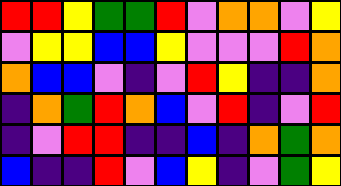[["red", "red", "yellow", "green", "green", "red", "violet", "orange", "orange", "violet", "yellow"], ["violet", "yellow", "yellow", "blue", "blue", "yellow", "violet", "violet", "violet", "red", "orange"], ["orange", "blue", "blue", "violet", "indigo", "violet", "red", "yellow", "indigo", "indigo", "orange"], ["indigo", "orange", "green", "red", "orange", "blue", "violet", "red", "indigo", "violet", "red"], ["indigo", "violet", "red", "red", "indigo", "indigo", "blue", "indigo", "orange", "green", "orange"], ["blue", "indigo", "indigo", "red", "violet", "blue", "yellow", "indigo", "violet", "green", "yellow"]]